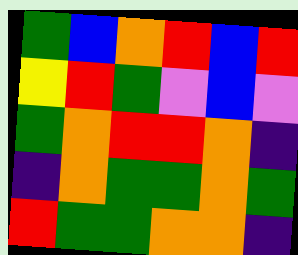[["green", "blue", "orange", "red", "blue", "red"], ["yellow", "red", "green", "violet", "blue", "violet"], ["green", "orange", "red", "red", "orange", "indigo"], ["indigo", "orange", "green", "green", "orange", "green"], ["red", "green", "green", "orange", "orange", "indigo"]]